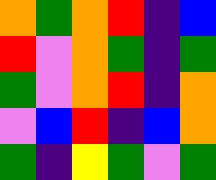[["orange", "green", "orange", "red", "indigo", "blue"], ["red", "violet", "orange", "green", "indigo", "green"], ["green", "violet", "orange", "red", "indigo", "orange"], ["violet", "blue", "red", "indigo", "blue", "orange"], ["green", "indigo", "yellow", "green", "violet", "green"]]